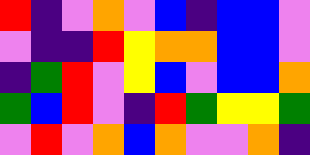[["red", "indigo", "violet", "orange", "violet", "blue", "indigo", "blue", "blue", "violet"], ["violet", "indigo", "indigo", "red", "yellow", "orange", "orange", "blue", "blue", "violet"], ["indigo", "green", "red", "violet", "yellow", "blue", "violet", "blue", "blue", "orange"], ["green", "blue", "red", "violet", "indigo", "red", "green", "yellow", "yellow", "green"], ["violet", "red", "violet", "orange", "blue", "orange", "violet", "violet", "orange", "indigo"]]